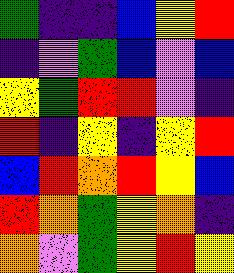[["green", "indigo", "indigo", "blue", "yellow", "red"], ["indigo", "violet", "green", "blue", "violet", "blue"], ["yellow", "green", "red", "red", "violet", "indigo"], ["red", "indigo", "yellow", "indigo", "yellow", "red"], ["blue", "red", "orange", "red", "yellow", "blue"], ["red", "orange", "green", "yellow", "orange", "indigo"], ["orange", "violet", "green", "yellow", "red", "yellow"]]